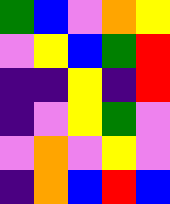[["green", "blue", "violet", "orange", "yellow"], ["violet", "yellow", "blue", "green", "red"], ["indigo", "indigo", "yellow", "indigo", "red"], ["indigo", "violet", "yellow", "green", "violet"], ["violet", "orange", "violet", "yellow", "violet"], ["indigo", "orange", "blue", "red", "blue"]]